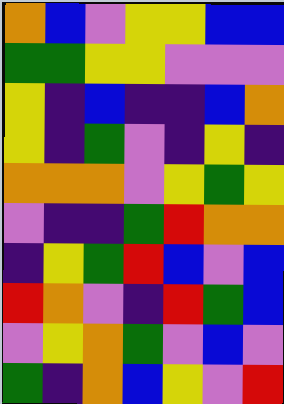[["orange", "blue", "violet", "yellow", "yellow", "blue", "blue"], ["green", "green", "yellow", "yellow", "violet", "violet", "violet"], ["yellow", "indigo", "blue", "indigo", "indigo", "blue", "orange"], ["yellow", "indigo", "green", "violet", "indigo", "yellow", "indigo"], ["orange", "orange", "orange", "violet", "yellow", "green", "yellow"], ["violet", "indigo", "indigo", "green", "red", "orange", "orange"], ["indigo", "yellow", "green", "red", "blue", "violet", "blue"], ["red", "orange", "violet", "indigo", "red", "green", "blue"], ["violet", "yellow", "orange", "green", "violet", "blue", "violet"], ["green", "indigo", "orange", "blue", "yellow", "violet", "red"]]